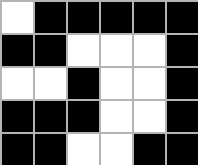[["white", "black", "black", "black", "black", "black"], ["black", "black", "white", "white", "white", "black"], ["white", "white", "black", "white", "white", "black"], ["black", "black", "black", "white", "white", "black"], ["black", "black", "white", "white", "black", "black"]]